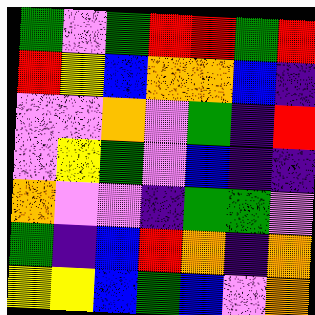[["green", "violet", "green", "red", "red", "green", "red"], ["red", "yellow", "blue", "orange", "orange", "blue", "indigo"], ["violet", "violet", "orange", "violet", "green", "indigo", "red"], ["violet", "yellow", "green", "violet", "blue", "indigo", "indigo"], ["orange", "violet", "violet", "indigo", "green", "green", "violet"], ["green", "indigo", "blue", "red", "orange", "indigo", "orange"], ["yellow", "yellow", "blue", "green", "blue", "violet", "orange"]]